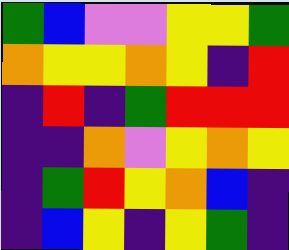[["green", "blue", "violet", "violet", "yellow", "yellow", "green"], ["orange", "yellow", "yellow", "orange", "yellow", "indigo", "red"], ["indigo", "red", "indigo", "green", "red", "red", "red"], ["indigo", "indigo", "orange", "violet", "yellow", "orange", "yellow"], ["indigo", "green", "red", "yellow", "orange", "blue", "indigo"], ["indigo", "blue", "yellow", "indigo", "yellow", "green", "indigo"]]